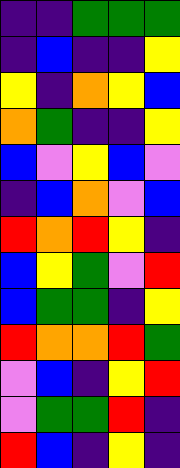[["indigo", "indigo", "green", "green", "green"], ["indigo", "blue", "indigo", "indigo", "yellow"], ["yellow", "indigo", "orange", "yellow", "blue"], ["orange", "green", "indigo", "indigo", "yellow"], ["blue", "violet", "yellow", "blue", "violet"], ["indigo", "blue", "orange", "violet", "blue"], ["red", "orange", "red", "yellow", "indigo"], ["blue", "yellow", "green", "violet", "red"], ["blue", "green", "green", "indigo", "yellow"], ["red", "orange", "orange", "red", "green"], ["violet", "blue", "indigo", "yellow", "red"], ["violet", "green", "green", "red", "indigo"], ["red", "blue", "indigo", "yellow", "indigo"]]